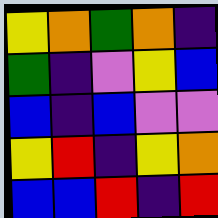[["yellow", "orange", "green", "orange", "indigo"], ["green", "indigo", "violet", "yellow", "blue"], ["blue", "indigo", "blue", "violet", "violet"], ["yellow", "red", "indigo", "yellow", "orange"], ["blue", "blue", "red", "indigo", "red"]]